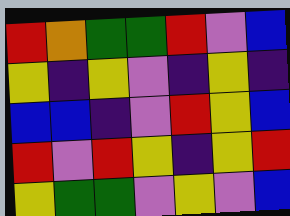[["red", "orange", "green", "green", "red", "violet", "blue"], ["yellow", "indigo", "yellow", "violet", "indigo", "yellow", "indigo"], ["blue", "blue", "indigo", "violet", "red", "yellow", "blue"], ["red", "violet", "red", "yellow", "indigo", "yellow", "red"], ["yellow", "green", "green", "violet", "yellow", "violet", "blue"]]